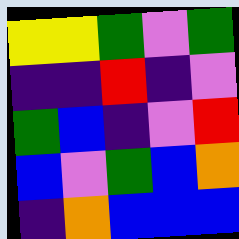[["yellow", "yellow", "green", "violet", "green"], ["indigo", "indigo", "red", "indigo", "violet"], ["green", "blue", "indigo", "violet", "red"], ["blue", "violet", "green", "blue", "orange"], ["indigo", "orange", "blue", "blue", "blue"]]